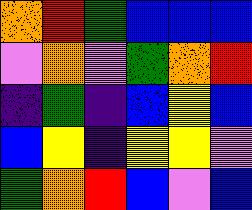[["orange", "red", "green", "blue", "blue", "blue"], ["violet", "orange", "violet", "green", "orange", "red"], ["indigo", "green", "indigo", "blue", "yellow", "blue"], ["blue", "yellow", "indigo", "yellow", "yellow", "violet"], ["green", "orange", "red", "blue", "violet", "blue"]]